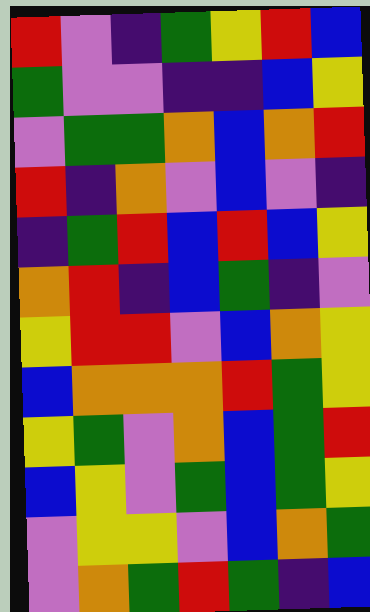[["red", "violet", "indigo", "green", "yellow", "red", "blue"], ["green", "violet", "violet", "indigo", "indigo", "blue", "yellow"], ["violet", "green", "green", "orange", "blue", "orange", "red"], ["red", "indigo", "orange", "violet", "blue", "violet", "indigo"], ["indigo", "green", "red", "blue", "red", "blue", "yellow"], ["orange", "red", "indigo", "blue", "green", "indigo", "violet"], ["yellow", "red", "red", "violet", "blue", "orange", "yellow"], ["blue", "orange", "orange", "orange", "red", "green", "yellow"], ["yellow", "green", "violet", "orange", "blue", "green", "red"], ["blue", "yellow", "violet", "green", "blue", "green", "yellow"], ["violet", "yellow", "yellow", "violet", "blue", "orange", "green"], ["violet", "orange", "green", "red", "green", "indigo", "blue"]]